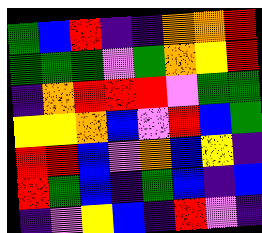[["green", "blue", "red", "indigo", "indigo", "orange", "orange", "red"], ["green", "green", "green", "violet", "green", "orange", "yellow", "red"], ["indigo", "orange", "red", "red", "red", "violet", "green", "green"], ["yellow", "yellow", "orange", "blue", "violet", "red", "blue", "green"], ["red", "red", "blue", "violet", "orange", "blue", "yellow", "indigo"], ["red", "green", "blue", "indigo", "green", "blue", "indigo", "blue"], ["indigo", "violet", "yellow", "blue", "indigo", "red", "violet", "indigo"]]